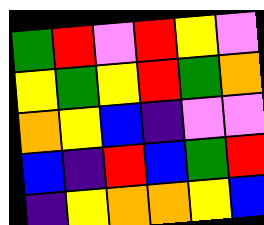[["green", "red", "violet", "red", "yellow", "violet"], ["yellow", "green", "yellow", "red", "green", "orange"], ["orange", "yellow", "blue", "indigo", "violet", "violet"], ["blue", "indigo", "red", "blue", "green", "red"], ["indigo", "yellow", "orange", "orange", "yellow", "blue"]]